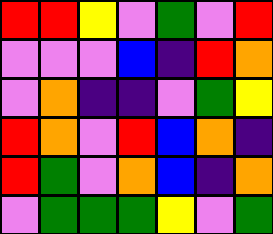[["red", "red", "yellow", "violet", "green", "violet", "red"], ["violet", "violet", "violet", "blue", "indigo", "red", "orange"], ["violet", "orange", "indigo", "indigo", "violet", "green", "yellow"], ["red", "orange", "violet", "red", "blue", "orange", "indigo"], ["red", "green", "violet", "orange", "blue", "indigo", "orange"], ["violet", "green", "green", "green", "yellow", "violet", "green"]]